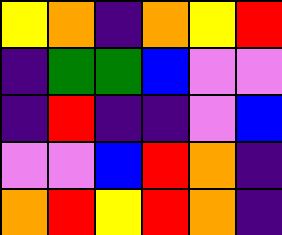[["yellow", "orange", "indigo", "orange", "yellow", "red"], ["indigo", "green", "green", "blue", "violet", "violet"], ["indigo", "red", "indigo", "indigo", "violet", "blue"], ["violet", "violet", "blue", "red", "orange", "indigo"], ["orange", "red", "yellow", "red", "orange", "indigo"]]